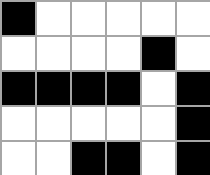[["black", "white", "white", "white", "white", "white"], ["white", "white", "white", "white", "black", "white"], ["black", "black", "black", "black", "white", "black"], ["white", "white", "white", "white", "white", "black"], ["white", "white", "black", "black", "white", "black"]]